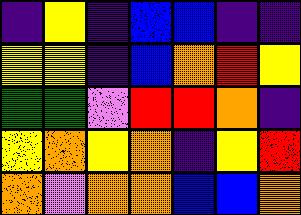[["indigo", "yellow", "indigo", "blue", "blue", "indigo", "indigo"], ["yellow", "yellow", "indigo", "blue", "orange", "red", "yellow"], ["green", "green", "violet", "red", "red", "orange", "indigo"], ["yellow", "orange", "yellow", "orange", "indigo", "yellow", "red"], ["orange", "violet", "orange", "orange", "blue", "blue", "orange"]]